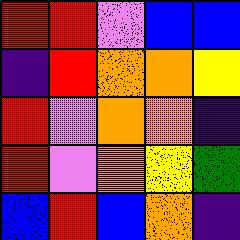[["red", "red", "violet", "blue", "blue"], ["indigo", "red", "orange", "orange", "yellow"], ["red", "violet", "orange", "orange", "indigo"], ["red", "violet", "orange", "yellow", "green"], ["blue", "red", "blue", "orange", "indigo"]]